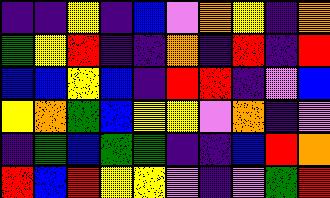[["indigo", "indigo", "yellow", "indigo", "blue", "violet", "orange", "yellow", "indigo", "orange"], ["green", "yellow", "red", "indigo", "indigo", "orange", "indigo", "red", "indigo", "red"], ["blue", "blue", "yellow", "blue", "indigo", "red", "red", "indigo", "violet", "blue"], ["yellow", "orange", "green", "blue", "yellow", "yellow", "violet", "orange", "indigo", "violet"], ["indigo", "green", "blue", "green", "green", "indigo", "indigo", "blue", "red", "orange"], ["red", "blue", "red", "yellow", "yellow", "violet", "indigo", "violet", "green", "red"]]